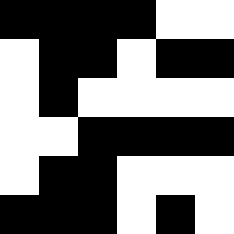[["black", "black", "black", "black", "white", "white"], ["white", "black", "black", "white", "black", "black"], ["white", "black", "white", "white", "white", "white"], ["white", "white", "black", "black", "black", "black"], ["white", "black", "black", "white", "white", "white"], ["black", "black", "black", "white", "black", "white"]]